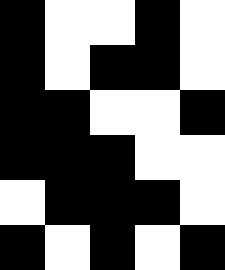[["black", "white", "white", "black", "white"], ["black", "white", "black", "black", "white"], ["black", "black", "white", "white", "black"], ["black", "black", "black", "white", "white"], ["white", "black", "black", "black", "white"], ["black", "white", "black", "white", "black"]]